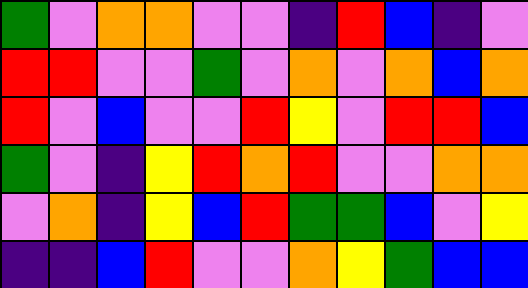[["green", "violet", "orange", "orange", "violet", "violet", "indigo", "red", "blue", "indigo", "violet"], ["red", "red", "violet", "violet", "green", "violet", "orange", "violet", "orange", "blue", "orange"], ["red", "violet", "blue", "violet", "violet", "red", "yellow", "violet", "red", "red", "blue"], ["green", "violet", "indigo", "yellow", "red", "orange", "red", "violet", "violet", "orange", "orange"], ["violet", "orange", "indigo", "yellow", "blue", "red", "green", "green", "blue", "violet", "yellow"], ["indigo", "indigo", "blue", "red", "violet", "violet", "orange", "yellow", "green", "blue", "blue"]]